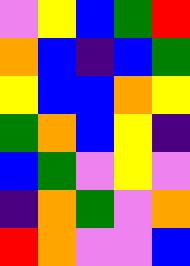[["violet", "yellow", "blue", "green", "red"], ["orange", "blue", "indigo", "blue", "green"], ["yellow", "blue", "blue", "orange", "yellow"], ["green", "orange", "blue", "yellow", "indigo"], ["blue", "green", "violet", "yellow", "violet"], ["indigo", "orange", "green", "violet", "orange"], ["red", "orange", "violet", "violet", "blue"]]